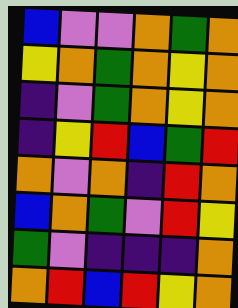[["blue", "violet", "violet", "orange", "green", "orange"], ["yellow", "orange", "green", "orange", "yellow", "orange"], ["indigo", "violet", "green", "orange", "yellow", "orange"], ["indigo", "yellow", "red", "blue", "green", "red"], ["orange", "violet", "orange", "indigo", "red", "orange"], ["blue", "orange", "green", "violet", "red", "yellow"], ["green", "violet", "indigo", "indigo", "indigo", "orange"], ["orange", "red", "blue", "red", "yellow", "orange"]]